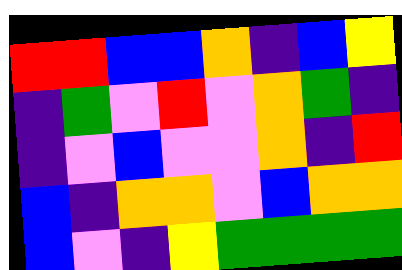[["red", "red", "blue", "blue", "orange", "indigo", "blue", "yellow"], ["indigo", "green", "violet", "red", "violet", "orange", "green", "indigo"], ["indigo", "violet", "blue", "violet", "violet", "orange", "indigo", "red"], ["blue", "indigo", "orange", "orange", "violet", "blue", "orange", "orange"], ["blue", "violet", "indigo", "yellow", "green", "green", "green", "green"]]